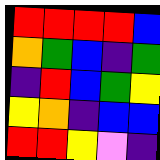[["red", "red", "red", "red", "blue"], ["orange", "green", "blue", "indigo", "green"], ["indigo", "red", "blue", "green", "yellow"], ["yellow", "orange", "indigo", "blue", "blue"], ["red", "red", "yellow", "violet", "indigo"]]